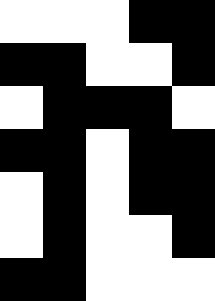[["white", "white", "white", "black", "black"], ["black", "black", "white", "white", "black"], ["white", "black", "black", "black", "white"], ["black", "black", "white", "black", "black"], ["white", "black", "white", "black", "black"], ["white", "black", "white", "white", "black"], ["black", "black", "white", "white", "white"]]